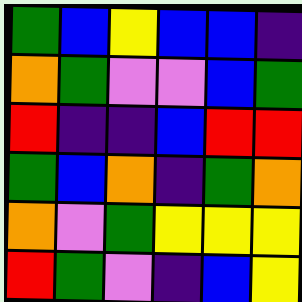[["green", "blue", "yellow", "blue", "blue", "indigo"], ["orange", "green", "violet", "violet", "blue", "green"], ["red", "indigo", "indigo", "blue", "red", "red"], ["green", "blue", "orange", "indigo", "green", "orange"], ["orange", "violet", "green", "yellow", "yellow", "yellow"], ["red", "green", "violet", "indigo", "blue", "yellow"]]